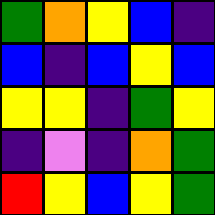[["green", "orange", "yellow", "blue", "indigo"], ["blue", "indigo", "blue", "yellow", "blue"], ["yellow", "yellow", "indigo", "green", "yellow"], ["indigo", "violet", "indigo", "orange", "green"], ["red", "yellow", "blue", "yellow", "green"]]